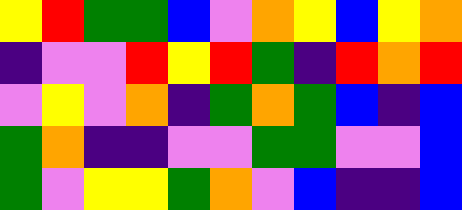[["yellow", "red", "green", "green", "blue", "violet", "orange", "yellow", "blue", "yellow", "orange"], ["indigo", "violet", "violet", "red", "yellow", "red", "green", "indigo", "red", "orange", "red"], ["violet", "yellow", "violet", "orange", "indigo", "green", "orange", "green", "blue", "indigo", "blue"], ["green", "orange", "indigo", "indigo", "violet", "violet", "green", "green", "violet", "violet", "blue"], ["green", "violet", "yellow", "yellow", "green", "orange", "violet", "blue", "indigo", "indigo", "blue"]]